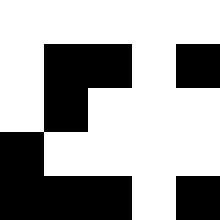[["white", "white", "white", "white", "white"], ["white", "black", "black", "white", "black"], ["white", "black", "white", "white", "white"], ["black", "white", "white", "white", "white"], ["black", "black", "black", "white", "black"]]